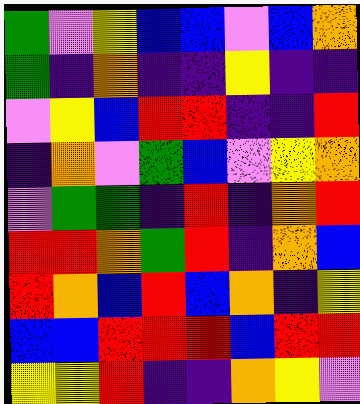[["green", "violet", "yellow", "blue", "blue", "violet", "blue", "orange"], ["green", "indigo", "orange", "indigo", "indigo", "yellow", "indigo", "indigo"], ["violet", "yellow", "blue", "red", "red", "indigo", "indigo", "red"], ["indigo", "orange", "violet", "green", "blue", "violet", "yellow", "orange"], ["violet", "green", "green", "indigo", "red", "indigo", "orange", "red"], ["red", "red", "orange", "green", "red", "indigo", "orange", "blue"], ["red", "orange", "blue", "red", "blue", "orange", "indigo", "yellow"], ["blue", "blue", "red", "red", "red", "blue", "red", "red"], ["yellow", "yellow", "red", "indigo", "indigo", "orange", "yellow", "violet"]]